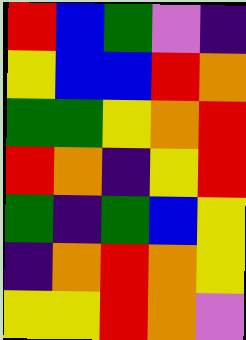[["red", "blue", "green", "violet", "indigo"], ["yellow", "blue", "blue", "red", "orange"], ["green", "green", "yellow", "orange", "red"], ["red", "orange", "indigo", "yellow", "red"], ["green", "indigo", "green", "blue", "yellow"], ["indigo", "orange", "red", "orange", "yellow"], ["yellow", "yellow", "red", "orange", "violet"]]